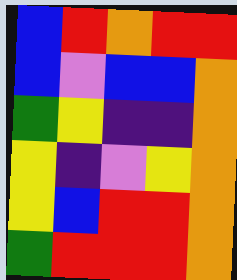[["blue", "red", "orange", "red", "red"], ["blue", "violet", "blue", "blue", "orange"], ["green", "yellow", "indigo", "indigo", "orange"], ["yellow", "indigo", "violet", "yellow", "orange"], ["yellow", "blue", "red", "red", "orange"], ["green", "red", "red", "red", "orange"]]